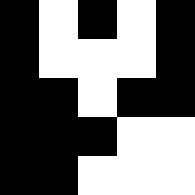[["black", "white", "black", "white", "black"], ["black", "white", "white", "white", "black"], ["black", "black", "white", "black", "black"], ["black", "black", "black", "white", "white"], ["black", "black", "white", "white", "white"]]